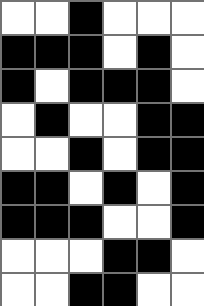[["white", "white", "black", "white", "white", "white"], ["black", "black", "black", "white", "black", "white"], ["black", "white", "black", "black", "black", "white"], ["white", "black", "white", "white", "black", "black"], ["white", "white", "black", "white", "black", "black"], ["black", "black", "white", "black", "white", "black"], ["black", "black", "black", "white", "white", "black"], ["white", "white", "white", "black", "black", "white"], ["white", "white", "black", "black", "white", "white"]]